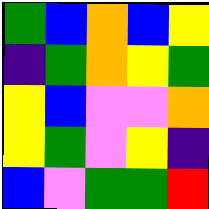[["green", "blue", "orange", "blue", "yellow"], ["indigo", "green", "orange", "yellow", "green"], ["yellow", "blue", "violet", "violet", "orange"], ["yellow", "green", "violet", "yellow", "indigo"], ["blue", "violet", "green", "green", "red"]]